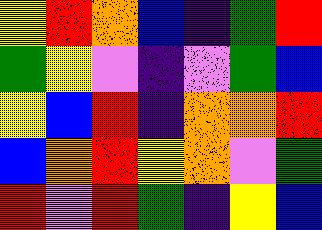[["yellow", "red", "orange", "blue", "indigo", "green", "red"], ["green", "yellow", "violet", "indigo", "violet", "green", "blue"], ["yellow", "blue", "red", "indigo", "orange", "orange", "red"], ["blue", "orange", "red", "yellow", "orange", "violet", "green"], ["red", "violet", "red", "green", "indigo", "yellow", "blue"]]